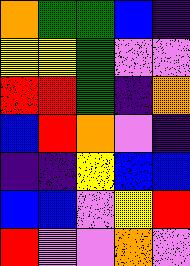[["orange", "green", "green", "blue", "indigo"], ["yellow", "yellow", "green", "violet", "violet"], ["red", "red", "green", "indigo", "orange"], ["blue", "red", "orange", "violet", "indigo"], ["indigo", "indigo", "yellow", "blue", "blue"], ["blue", "blue", "violet", "yellow", "red"], ["red", "violet", "violet", "orange", "violet"]]